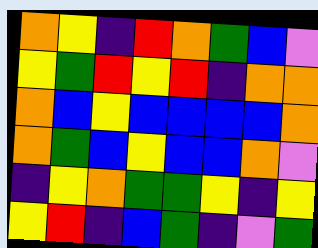[["orange", "yellow", "indigo", "red", "orange", "green", "blue", "violet"], ["yellow", "green", "red", "yellow", "red", "indigo", "orange", "orange"], ["orange", "blue", "yellow", "blue", "blue", "blue", "blue", "orange"], ["orange", "green", "blue", "yellow", "blue", "blue", "orange", "violet"], ["indigo", "yellow", "orange", "green", "green", "yellow", "indigo", "yellow"], ["yellow", "red", "indigo", "blue", "green", "indigo", "violet", "green"]]